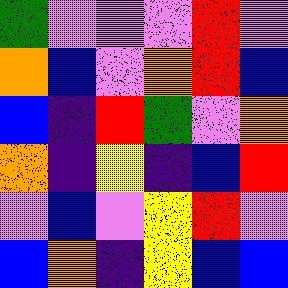[["green", "violet", "violet", "violet", "red", "violet"], ["orange", "blue", "violet", "orange", "red", "blue"], ["blue", "indigo", "red", "green", "violet", "orange"], ["orange", "indigo", "yellow", "indigo", "blue", "red"], ["violet", "blue", "violet", "yellow", "red", "violet"], ["blue", "orange", "indigo", "yellow", "blue", "blue"]]